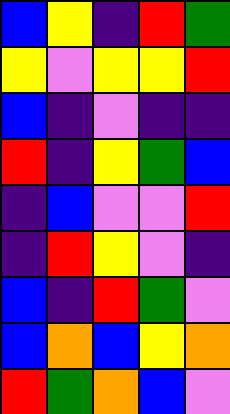[["blue", "yellow", "indigo", "red", "green"], ["yellow", "violet", "yellow", "yellow", "red"], ["blue", "indigo", "violet", "indigo", "indigo"], ["red", "indigo", "yellow", "green", "blue"], ["indigo", "blue", "violet", "violet", "red"], ["indigo", "red", "yellow", "violet", "indigo"], ["blue", "indigo", "red", "green", "violet"], ["blue", "orange", "blue", "yellow", "orange"], ["red", "green", "orange", "blue", "violet"]]